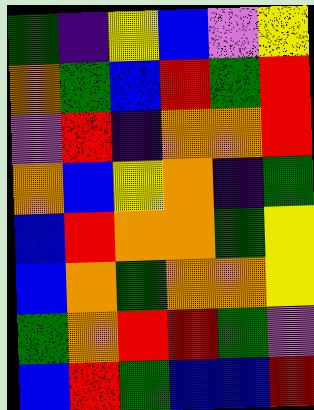[["green", "indigo", "yellow", "blue", "violet", "yellow"], ["orange", "green", "blue", "red", "green", "red"], ["violet", "red", "indigo", "orange", "orange", "red"], ["orange", "blue", "yellow", "orange", "indigo", "green"], ["blue", "red", "orange", "orange", "green", "yellow"], ["blue", "orange", "green", "orange", "orange", "yellow"], ["green", "orange", "red", "red", "green", "violet"], ["blue", "red", "green", "blue", "blue", "red"]]